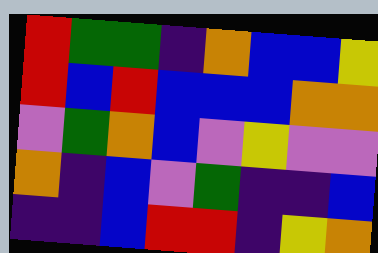[["red", "green", "green", "indigo", "orange", "blue", "blue", "yellow"], ["red", "blue", "red", "blue", "blue", "blue", "orange", "orange"], ["violet", "green", "orange", "blue", "violet", "yellow", "violet", "violet"], ["orange", "indigo", "blue", "violet", "green", "indigo", "indigo", "blue"], ["indigo", "indigo", "blue", "red", "red", "indigo", "yellow", "orange"]]